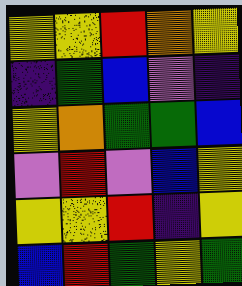[["yellow", "yellow", "red", "orange", "yellow"], ["indigo", "green", "blue", "violet", "indigo"], ["yellow", "orange", "green", "green", "blue"], ["violet", "red", "violet", "blue", "yellow"], ["yellow", "yellow", "red", "indigo", "yellow"], ["blue", "red", "green", "yellow", "green"]]